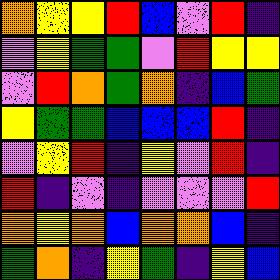[["orange", "yellow", "yellow", "red", "blue", "violet", "red", "indigo"], ["violet", "yellow", "green", "green", "violet", "red", "yellow", "yellow"], ["violet", "red", "orange", "green", "orange", "indigo", "blue", "green"], ["yellow", "green", "green", "blue", "blue", "blue", "red", "indigo"], ["violet", "yellow", "red", "indigo", "yellow", "violet", "red", "indigo"], ["red", "indigo", "violet", "indigo", "violet", "violet", "violet", "red"], ["orange", "yellow", "orange", "blue", "orange", "orange", "blue", "indigo"], ["green", "orange", "indigo", "yellow", "green", "indigo", "yellow", "blue"]]